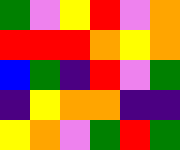[["green", "violet", "yellow", "red", "violet", "orange"], ["red", "red", "red", "orange", "yellow", "orange"], ["blue", "green", "indigo", "red", "violet", "green"], ["indigo", "yellow", "orange", "orange", "indigo", "indigo"], ["yellow", "orange", "violet", "green", "red", "green"]]